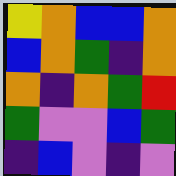[["yellow", "orange", "blue", "blue", "orange"], ["blue", "orange", "green", "indigo", "orange"], ["orange", "indigo", "orange", "green", "red"], ["green", "violet", "violet", "blue", "green"], ["indigo", "blue", "violet", "indigo", "violet"]]